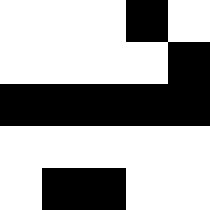[["white", "white", "white", "black", "white"], ["white", "white", "white", "white", "black"], ["black", "black", "black", "black", "black"], ["white", "white", "white", "white", "white"], ["white", "black", "black", "white", "white"]]